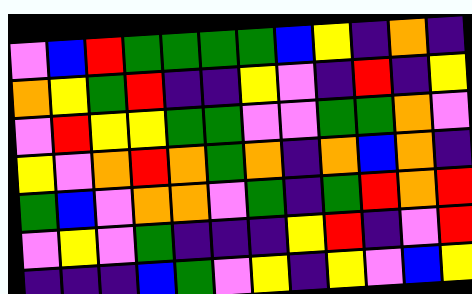[["violet", "blue", "red", "green", "green", "green", "green", "blue", "yellow", "indigo", "orange", "indigo"], ["orange", "yellow", "green", "red", "indigo", "indigo", "yellow", "violet", "indigo", "red", "indigo", "yellow"], ["violet", "red", "yellow", "yellow", "green", "green", "violet", "violet", "green", "green", "orange", "violet"], ["yellow", "violet", "orange", "red", "orange", "green", "orange", "indigo", "orange", "blue", "orange", "indigo"], ["green", "blue", "violet", "orange", "orange", "violet", "green", "indigo", "green", "red", "orange", "red"], ["violet", "yellow", "violet", "green", "indigo", "indigo", "indigo", "yellow", "red", "indigo", "violet", "red"], ["indigo", "indigo", "indigo", "blue", "green", "violet", "yellow", "indigo", "yellow", "violet", "blue", "yellow"]]